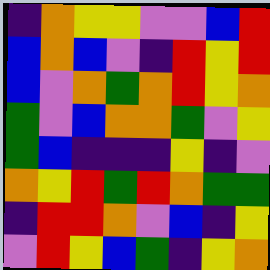[["indigo", "orange", "yellow", "yellow", "violet", "violet", "blue", "red"], ["blue", "orange", "blue", "violet", "indigo", "red", "yellow", "red"], ["blue", "violet", "orange", "green", "orange", "red", "yellow", "orange"], ["green", "violet", "blue", "orange", "orange", "green", "violet", "yellow"], ["green", "blue", "indigo", "indigo", "indigo", "yellow", "indigo", "violet"], ["orange", "yellow", "red", "green", "red", "orange", "green", "green"], ["indigo", "red", "red", "orange", "violet", "blue", "indigo", "yellow"], ["violet", "red", "yellow", "blue", "green", "indigo", "yellow", "orange"]]